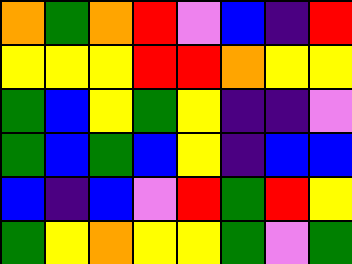[["orange", "green", "orange", "red", "violet", "blue", "indigo", "red"], ["yellow", "yellow", "yellow", "red", "red", "orange", "yellow", "yellow"], ["green", "blue", "yellow", "green", "yellow", "indigo", "indigo", "violet"], ["green", "blue", "green", "blue", "yellow", "indigo", "blue", "blue"], ["blue", "indigo", "blue", "violet", "red", "green", "red", "yellow"], ["green", "yellow", "orange", "yellow", "yellow", "green", "violet", "green"]]